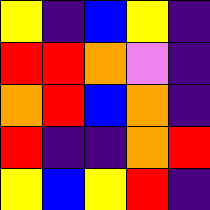[["yellow", "indigo", "blue", "yellow", "indigo"], ["red", "red", "orange", "violet", "indigo"], ["orange", "red", "blue", "orange", "indigo"], ["red", "indigo", "indigo", "orange", "red"], ["yellow", "blue", "yellow", "red", "indigo"]]